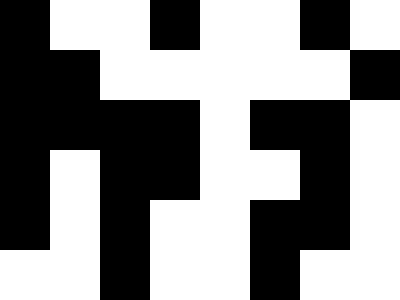[["black", "white", "white", "black", "white", "white", "black", "white"], ["black", "black", "white", "white", "white", "white", "white", "black"], ["black", "black", "black", "black", "white", "black", "black", "white"], ["black", "white", "black", "black", "white", "white", "black", "white"], ["black", "white", "black", "white", "white", "black", "black", "white"], ["white", "white", "black", "white", "white", "black", "white", "white"]]